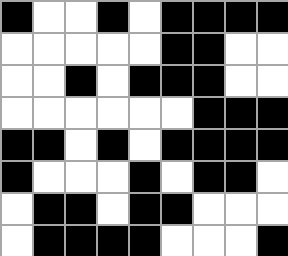[["black", "white", "white", "black", "white", "black", "black", "black", "black"], ["white", "white", "white", "white", "white", "black", "black", "white", "white"], ["white", "white", "black", "white", "black", "black", "black", "white", "white"], ["white", "white", "white", "white", "white", "white", "black", "black", "black"], ["black", "black", "white", "black", "white", "black", "black", "black", "black"], ["black", "white", "white", "white", "black", "white", "black", "black", "white"], ["white", "black", "black", "white", "black", "black", "white", "white", "white"], ["white", "black", "black", "black", "black", "white", "white", "white", "black"]]